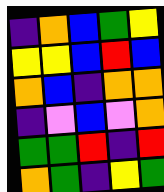[["indigo", "orange", "blue", "green", "yellow"], ["yellow", "yellow", "blue", "red", "blue"], ["orange", "blue", "indigo", "orange", "orange"], ["indigo", "violet", "blue", "violet", "orange"], ["green", "green", "red", "indigo", "red"], ["orange", "green", "indigo", "yellow", "green"]]